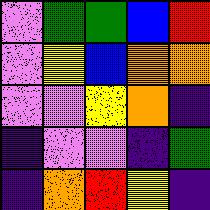[["violet", "green", "green", "blue", "red"], ["violet", "yellow", "blue", "orange", "orange"], ["violet", "violet", "yellow", "orange", "indigo"], ["indigo", "violet", "violet", "indigo", "green"], ["indigo", "orange", "red", "yellow", "indigo"]]